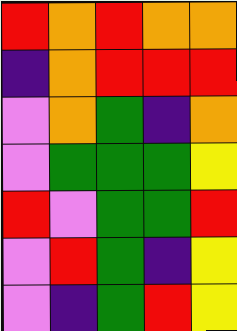[["red", "orange", "red", "orange", "orange"], ["indigo", "orange", "red", "red", "red"], ["violet", "orange", "green", "indigo", "orange"], ["violet", "green", "green", "green", "yellow"], ["red", "violet", "green", "green", "red"], ["violet", "red", "green", "indigo", "yellow"], ["violet", "indigo", "green", "red", "yellow"]]